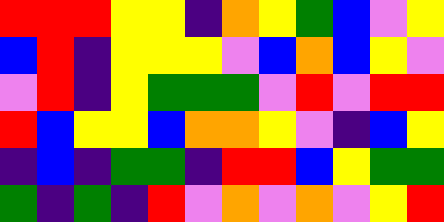[["red", "red", "red", "yellow", "yellow", "indigo", "orange", "yellow", "green", "blue", "violet", "yellow"], ["blue", "red", "indigo", "yellow", "yellow", "yellow", "violet", "blue", "orange", "blue", "yellow", "violet"], ["violet", "red", "indigo", "yellow", "green", "green", "green", "violet", "red", "violet", "red", "red"], ["red", "blue", "yellow", "yellow", "blue", "orange", "orange", "yellow", "violet", "indigo", "blue", "yellow"], ["indigo", "blue", "indigo", "green", "green", "indigo", "red", "red", "blue", "yellow", "green", "green"], ["green", "indigo", "green", "indigo", "red", "violet", "orange", "violet", "orange", "violet", "yellow", "red"]]